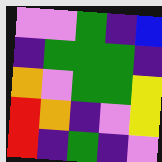[["violet", "violet", "green", "indigo", "blue"], ["indigo", "green", "green", "green", "indigo"], ["orange", "violet", "green", "green", "yellow"], ["red", "orange", "indigo", "violet", "yellow"], ["red", "indigo", "green", "indigo", "violet"]]